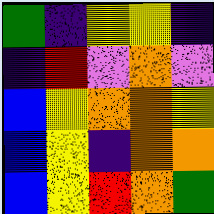[["green", "indigo", "yellow", "yellow", "indigo"], ["indigo", "red", "violet", "orange", "violet"], ["blue", "yellow", "orange", "orange", "yellow"], ["blue", "yellow", "indigo", "orange", "orange"], ["blue", "yellow", "red", "orange", "green"]]